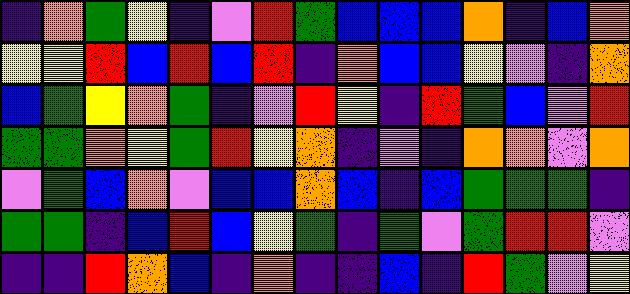[["indigo", "orange", "green", "yellow", "indigo", "violet", "red", "green", "blue", "blue", "blue", "orange", "indigo", "blue", "orange"], ["yellow", "yellow", "red", "blue", "red", "blue", "red", "indigo", "orange", "blue", "blue", "yellow", "violet", "indigo", "orange"], ["blue", "green", "yellow", "orange", "green", "indigo", "violet", "red", "yellow", "indigo", "red", "green", "blue", "violet", "red"], ["green", "green", "orange", "yellow", "green", "red", "yellow", "orange", "indigo", "violet", "indigo", "orange", "orange", "violet", "orange"], ["violet", "green", "blue", "orange", "violet", "blue", "blue", "orange", "blue", "indigo", "blue", "green", "green", "green", "indigo"], ["green", "green", "indigo", "blue", "red", "blue", "yellow", "green", "indigo", "green", "violet", "green", "red", "red", "violet"], ["indigo", "indigo", "red", "orange", "blue", "indigo", "orange", "indigo", "indigo", "blue", "indigo", "red", "green", "violet", "yellow"]]